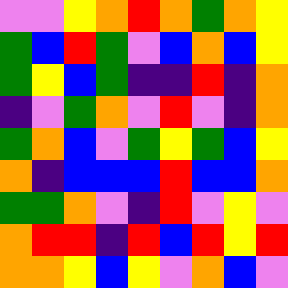[["violet", "violet", "yellow", "orange", "red", "orange", "green", "orange", "yellow"], ["green", "blue", "red", "green", "violet", "blue", "orange", "blue", "yellow"], ["green", "yellow", "blue", "green", "indigo", "indigo", "red", "indigo", "orange"], ["indigo", "violet", "green", "orange", "violet", "red", "violet", "indigo", "orange"], ["green", "orange", "blue", "violet", "green", "yellow", "green", "blue", "yellow"], ["orange", "indigo", "blue", "blue", "blue", "red", "blue", "blue", "orange"], ["green", "green", "orange", "violet", "indigo", "red", "violet", "yellow", "violet"], ["orange", "red", "red", "indigo", "red", "blue", "red", "yellow", "red"], ["orange", "orange", "yellow", "blue", "yellow", "violet", "orange", "blue", "violet"]]